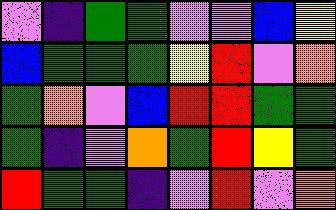[["violet", "indigo", "green", "green", "violet", "violet", "blue", "yellow"], ["blue", "green", "green", "green", "yellow", "red", "violet", "orange"], ["green", "orange", "violet", "blue", "red", "red", "green", "green"], ["green", "indigo", "violet", "orange", "green", "red", "yellow", "green"], ["red", "green", "green", "indigo", "violet", "red", "violet", "orange"]]